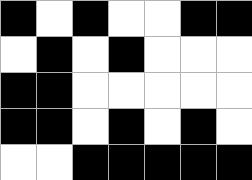[["black", "white", "black", "white", "white", "black", "black"], ["white", "black", "white", "black", "white", "white", "white"], ["black", "black", "white", "white", "white", "white", "white"], ["black", "black", "white", "black", "white", "black", "white"], ["white", "white", "black", "black", "black", "black", "black"]]